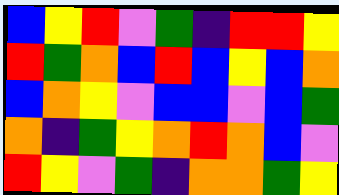[["blue", "yellow", "red", "violet", "green", "indigo", "red", "red", "yellow"], ["red", "green", "orange", "blue", "red", "blue", "yellow", "blue", "orange"], ["blue", "orange", "yellow", "violet", "blue", "blue", "violet", "blue", "green"], ["orange", "indigo", "green", "yellow", "orange", "red", "orange", "blue", "violet"], ["red", "yellow", "violet", "green", "indigo", "orange", "orange", "green", "yellow"]]